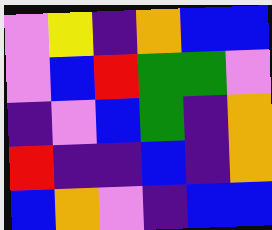[["violet", "yellow", "indigo", "orange", "blue", "blue"], ["violet", "blue", "red", "green", "green", "violet"], ["indigo", "violet", "blue", "green", "indigo", "orange"], ["red", "indigo", "indigo", "blue", "indigo", "orange"], ["blue", "orange", "violet", "indigo", "blue", "blue"]]